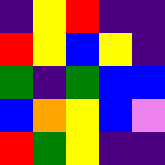[["indigo", "yellow", "red", "indigo", "indigo"], ["red", "yellow", "blue", "yellow", "indigo"], ["green", "indigo", "green", "blue", "blue"], ["blue", "orange", "yellow", "blue", "violet"], ["red", "green", "yellow", "indigo", "indigo"]]